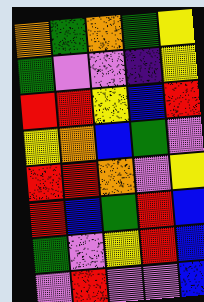[["orange", "green", "orange", "green", "yellow"], ["green", "violet", "violet", "indigo", "yellow"], ["red", "red", "yellow", "blue", "red"], ["yellow", "orange", "blue", "green", "violet"], ["red", "red", "orange", "violet", "yellow"], ["red", "blue", "green", "red", "blue"], ["green", "violet", "yellow", "red", "blue"], ["violet", "red", "violet", "violet", "blue"]]